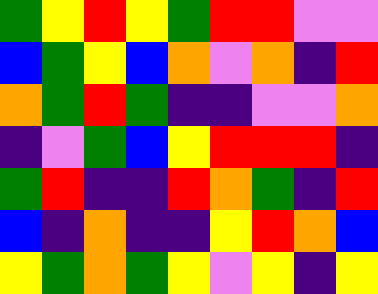[["green", "yellow", "red", "yellow", "green", "red", "red", "violet", "violet"], ["blue", "green", "yellow", "blue", "orange", "violet", "orange", "indigo", "red"], ["orange", "green", "red", "green", "indigo", "indigo", "violet", "violet", "orange"], ["indigo", "violet", "green", "blue", "yellow", "red", "red", "red", "indigo"], ["green", "red", "indigo", "indigo", "red", "orange", "green", "indigo", "red"], ["blue", "indigo", "orange", "indigo", "indigo", "yellow", "red", "orange", "blue"], ["yellow", "green", "orange", "green", "yellow", "violet", "yellow", "indigo", "yellow"]]